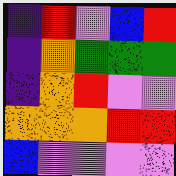[["indigo", "red", "violet", "blue", "red"], ["indigo", "orange", "green", "green", "green"], ["indigo", "orange", "red", "violet", "violet"], ["orange", "orange", "orange", "red", "red"], ["blue", "violet", "violet", "violet", "violet"]]